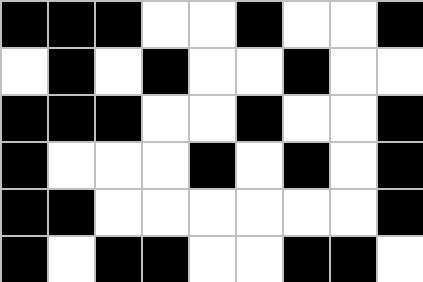[["black", "black", "black", "white", "white", "black", "white", "white", "black"], ["white", "black", "white", "black", "white", "white", "black", "white", "white"], ["black", "black", "black", "white", "white", "black", "white", "white", "black"], ["black", "white", "white", "white", "black", "white", "black", "white", "black"], ["black", "black", "white", "white", "white", "white", "white", "white", "black"], ["black", "white", "black", "black", "white", "white", "black", "black", "white"]]